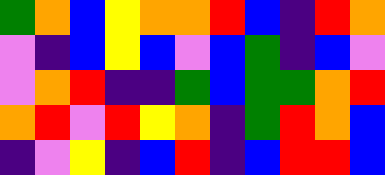[["green", "orange", "blue", "yellow", "orange", "orange", "red", "blue", "indigo", "red", "orange"], ["violet", "indigo", "blue", "yellow", "blue", "violet", "blue", "green", "indigo", "blue", "violet"], ["violet", "orange", "red", "indigo", "indigo", "green", "blue", "green", "green", "orange", "red"], ["orange", "red", "violet", "red", "yellow", "orange", "indigo", "green", "red", "orange", "blue"], ["indigo", "violet", "yellow", "indigo", "blue", "red", "indigo", "blue", "red", "red", "blue"]]